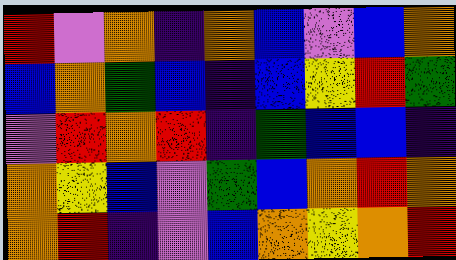[["red", "violet", "orange", "indigo", "orange", "blue", "violet", "blue", "orange"], ["blue", "orange", "green", "blue", "indigo", "blue", "yellow", "red", "green"], ["violet", "red", "orange", "red", "indigo", "green", "blue", "blue", "indigo"], ["orange", "yellow", "blue", "violet", "green", "blue", "orange", "red", "orange"], ["orange", "red", "indigo", "violet", "blue", "orange", "yellow", "orange", "red"]]